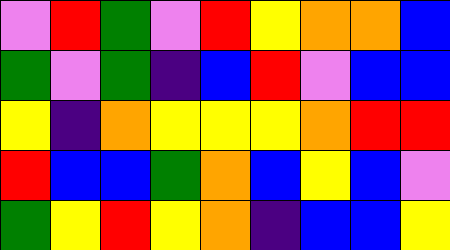[["violet", "red", "green", "violet", "red", "yellow", "orange", "orange", "blue"], ["green", "violet", "green", "indigo", "blue", "red", "violet", "blue", "blue"], ["yellow", "indigo", "orange", "yellow", "yellow", "yellow", "orange", "red", "red"], ["red", "blue", "blue", "green", "orange", "blue", "yellow", "blue", "violet"], ["green", "yellow", "red", "yellow", "orange", "indigo", "blue", "blue", "yellow"]]